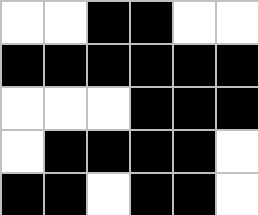[["white", "white", "black", "black", "white", "white"], ["black", "black", "black", "black", "black", "black"], ["white", "white", "white", "black", "black", "black"], ["white", "black", "black", "black", "black", "white"], ["black", "black", "white", "black", "black", "white"]]